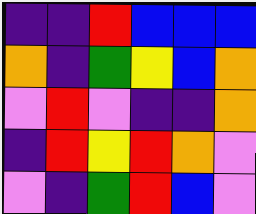[["indigo", "indigo", "red", "blue", "blue", "blue"], ["orange", "indigo", "green", "yellow", "blue", "orange"], ["violet", "red", "violet", "indigo", "indigo", "orange"], ["indigo", "red", "yellow", "red", "orange", "violet"], ["violet", "indigo", "green", "red", "blue", "violet"]]